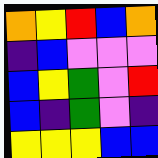[["orange", "yellow", "red", "blue", "orange"], ["indigo", "blue", "violet", "violet", "violet"], ["blue", "yellow", "green", "violet", "red"], ["blue", "indigo", "green", "violet", "indigo"], ["yellow", "yellow", "yellow", "blue", "blue"]]